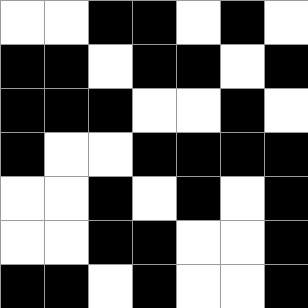[["white", "white", "black", "black", "white", "black", "white"], ["black", "black", "white", "black", "black", "white", "black"], ["black", "black", "black", "white", "white", "black", "white"], ["black", "white", "white", "black", "black", "black", "black"], ["white", "white", "black", "white", "black", "white", "black"], ["white", "white", "black", "black", "white", "white", "black"], ["black", "black", "white", "black", "white", "white", "black"]]